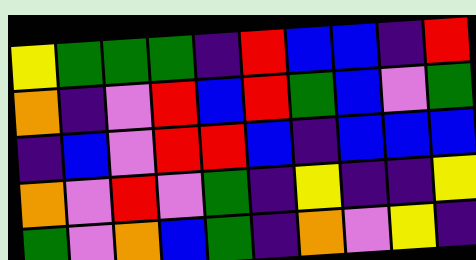[["yellow", "green", "green", "green", "indigo", "red", "blue", "blue", "indigo", "red"], ["orange", "indigo", "violet", "red", "blue", "red", "green", "blue", "violet", "green"], ["indigo", "blue", "violet", "red", "red", "blue", "indigo", "blue", "blue", "blue"], ["orange", "violet", "red", "violet", "green", "indigo", "yellow", "indigo", "indigo", "yellow"], ["green", "violet", "orange", "blue", "green", "indigo", "orange", "violet", "yellow", "indigo"]]